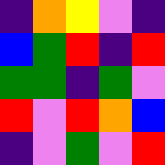[["indigo", "orange", "yellow", "violet", "indigo"], ["blue", "green", "red", "indigo", "red"], ["green", "green", "indigo", "green", "violet"], ["red", "violet", "red", "orange", "blue"], ["indigo", "violet", "green", "violet", "red"]]